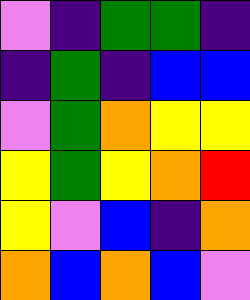[["violet", "indigo", "green", "green", "indigo"], ["indigo", "green", "indigo", "blue", "blue"], ["violet", "green", "orange", "yellow", "yellow"], ["yellow", "green", "yellow", "orange", "red"], ["yellow", "violet", "blue", "indigo", "orange"], ["orange", "blue", "orange", "blue", "violet"]]